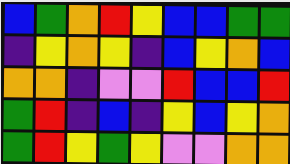[["blue", "green", "orange", "red", "yellow", "blue", "blue", "green", "green"], ["indigo", "yellow", "orange", "yellow", "indigo", "blue", "yellow", "orange", "blue"], ["orange", "orange", "indigo", "violet", "violet", "red", "blue", "blue", "red"], ["green", "red", "indigo", "blue", "indigo", "yellow", "blue", "yellow", "orange"], ["green", "red", "yellow", "green", "yellow", "violet", "violet", "orange", "orange"]]